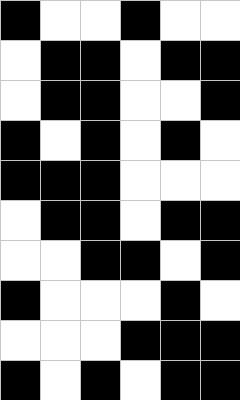[["black", "white", "white", "black", "white", "white"], ["white", "black", "black", "white", "black", "black"], ["white", "black", "black", "white", "white", "black"], ["black", "white", "black", "white", "black", "white"], ["black", "black", "black", "white", "white", "white"], ["white", "black", "black", "white", "black", "black"], ["white", "white", "black", "black", "white", "black"], ["black", "white", "white", "white", "black", "white"], ["white", "white", "white", "black", "black", "black"], ["black", "white", "black", "white", "black", "black"]]